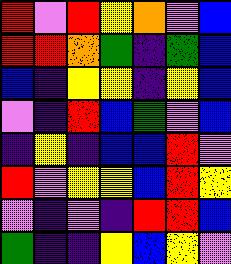[["red", "violet", "red", "yellow", "orange", "violet", "blue"], ["red", "red", "orange", "green", "indigo", "green", "blue"], ["blue", "indigo", "yellow", "yellow", "indigo", "yellow", "blue"], ["violet", "indigo", "red", "blue", "green", "violet", "blue"], ["indigo", "yellow", "indigo", "blue", "blue", "red", "violet"], ["red", "violet", "yellow", "yellow", "blue", "red", "yellow"], ["violet", "indigo", "violet", "indigo", "red", "red", "blue"], ["green", "indigo", "indigo", "yellow", "blue", "yellow", "violet"]]